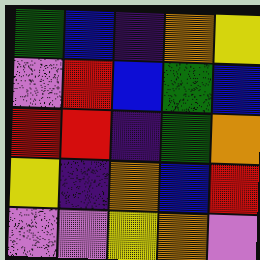[["green", "blue", "indigo", "orange", "yellow"], ["violet", "red", "blue", "green", "blue"], ["red", "red", "indigo", "green", "orange"], ["yellow", "indigo", "orange", "blue", "red"], ["violet", "violet", "yellow", "orange", "violet"]]